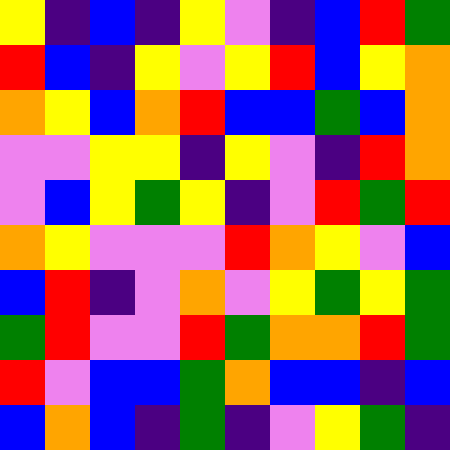[["yellow", "indigo", "blue", "indigo", "yellow", "violet", "indigo", "blue", "red", "green"], ["red", "blue", "indigo", "yellow", "violet", "yellow", "red", "blue", "yellow", "orange"], ["orange", "yellow", "blue", "orange", "red", "blue", "blue", "green", "blue", "orange"], ["violet", "violet", "yellow", "yellow", "indigo", "yellow", "violet", "indigo", "red", "orange"], ["violet", "blue", "yellow", "green", "yellow", "indigo", "violet", "red", "green", "red"], ["orange", "yellow", "violet", "violet", "violet", "red", "orange", "yellow", "violet", "blue"], ["blue", "red", "indigo", "violet", "orange", "violet", "yellow", "green", "yellow", "green"], ["green", "red", "violet", "violet", "red", "green", "orange", "orange", "red", "green"], ["red", "violet", "blue", "blue", "green", "orange", "blue", "blue", "indigo", "blue"], ["blue", "orange", "blue", "indigo", "green", "indigo", "violet", "yellow", "green", "indigo"]]